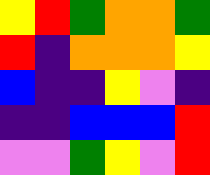[["yellow", "red", "green", "orange", "orange", "green"], ["red", "indigo", "orange", "orange", "orange", "yellow"], ["blue", "indigo", "indigo", "yellow", "violet", "indigo"], ["indigo", "indigo", "blue", "blue", "blue", "red"], ["violet", "violet", "green", "yellow", "violet", "red"]]